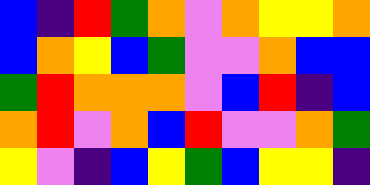[["blue", "indigo", "red", "green", "orange", "violet", "orange", "yellow", "yellow", "orange"], ["blue", "orange", "yellow", "blue", "green", "violet", "violet", "orange", "blue", "blue"], ["green", "red", "orange", "orange", "orange", "violet", "blue", "red", "indigo", "blue"], ["orange", "red", "violet", "orange", "blue", "red", "violet", "violet", "orange", "green"], ["yellow", "violet", "indigo", "blue", "yellow", "green", "blue", "yellow", "yellow", "indigo"]]